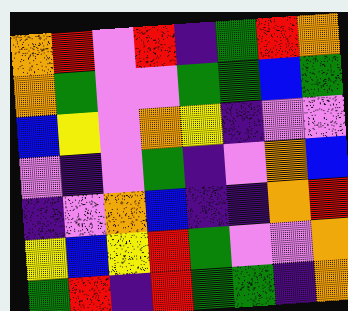[["orange", "red", "violet", "red", "indigo", "green", "red", "orange"], ["orange", "green", "violet", "violet", "green", "green", "blue", "green"], ["blue", "yellow", "violet", "orange", "yellow", "indigo", "violet", "violet"], ["violet", "indigo", "violet", "green", "indigo", "violet", "orange", "blue"], ["indigo", "violet", "orange", "blue", "indigo", "indigo", "orange", "red"], ["yellow", "blue", "yellow", "red", "green", "violet", "violet", "orange"], ["green", "red", "indigo", "red", "green", "green", "indigo", "orange"]]